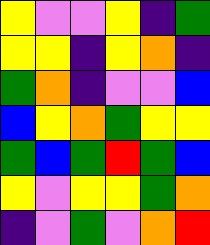[["yellow", "violet", "violet", "yellow", "indigo", "green"], ["yellow", "yellow", "indigo", "yellow", "orange", "indigo"], ["green", "orange", "indigo", "violet", "violet", "blue"], ["blue", "yellow", "orange", "green", "yellow", "yellow"], ["green", "blue", "green", "red", "green", "blue"], ["yellow", "violet", "yellow", "yellow", "green", "orange"], ["indigo", "violet", "green", "violet", "orange", "red"]]